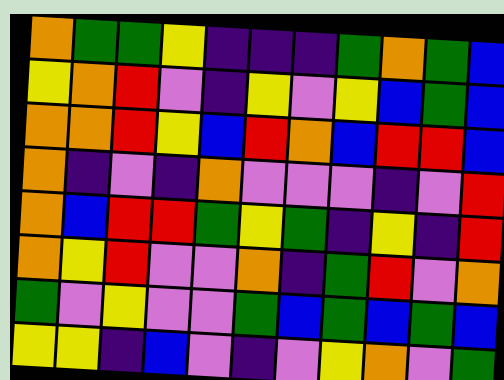[["orange", "green", "green", "yellow", "indigo", "indigo", "indigo", "green", "orange", "green", "blue"], ["yellow", "orange", "red", "violet", "indigo", "yellow", "violet", "yellow", "blue", "green", "blue"], ["orange", "orange", "red", "yellow", "blue", "red", "orange", "blue", "red", "red", "blue"], ["orange", "indigo", "violet", "indigo", "orange", "violet", "violet", "violet", "indigo", "violet", "red"], ["orange", "blue", "red", "red", "green", "yellow", "green", "indigo", "yellow", "indigo", "red"], ["orange", "yellow", "red", "violet", "violet", "orange", "indigo", "green", "red", "violet", "orange"], ["green", "violet", "yellow", "violet", "violet", "green", "blue", "green", "blue", "green", "blue"], ["yellow", "yellow", "indigo", "blue", "violet", "indigo", "violet", "yellow", "orange", "violet", "green"]]